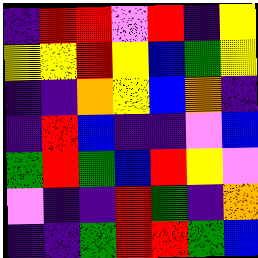[["indigo", "red", "red", "violet", "red", "indigo", "yellow"], ["yellow", "yellow", "red", "yellow", "blue", "green", "yellow"], ["indigo", "indigo", "orange", "yellow", "blue", "orange", "indigo"], ["indigo", "red", "blue", "indigo", "indigo", "violet", "blue"], ["green", "red", "green", "blue", "red", "yellow", "violet"], ["violet", "indigo", "indigo", "red", "green", "indigo", "orange"], ["indigo", "indigo", "green", "red", "red", "green", "blue"]]